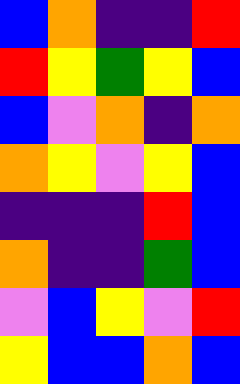[["blue", "orange", "indigo", "indigo", "red"], ["red", "yellow", "green", "yellow", "blue"], ["blue", "violet", "orange", "indigo", "orange"], ["orange", "yellow", "violet", "yellow", "blue"], ["indigo", "indigo", "indigo", "red", "blue"], ["orange", "indigo", "indigo", "green", "blue"], ["violet", "blue", "yellow", "violet", "red"], ["yellow", "blue", "blue", "orange", "blue"]]